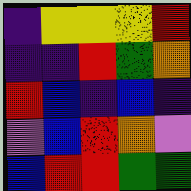[["indigo", "yellow", "yellow", "yellow", "red"], ["indigo", "indigo", "red", "green", "orange"], ["red", "blue", "indigo", "blue", "indigo"], ["violet", "blue", "red", "orange", "violet"], ["blue", "red", "red", "green", "green"]]